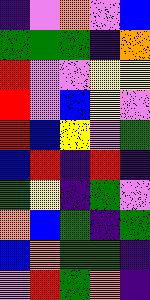[["indigo", "violet", "orange", "violet", "blue"], ["green", "green", "green", "indigo", "orange"], ["red", "violet", "violet", "yellow", "yellow"], ["red", "violet", "blue", "yellow", "violet"], ["red", "blue", "yellow", "violet", "green"], ["blue", "red", "indigo", "red", "indigo"], ["green", "yellow", "indigo", "green", "violet"], ["orange", "blue", "green", "indigo", "green"], ["blue", "orange", "green", "green", "indigo"], ["violet", "red", "green", "orange", "indigo"]]